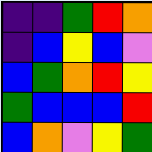[["indigo", "indigo", "green", "red", "orange"], ["indigo", "blue", "yellow", "blue", "violet"], ["blue", "green", "orange", "red", "yellow"], ["green", "blue", "blue", "blue", "red"], ["blue", "orange", "violet", "yellow", "green"]]